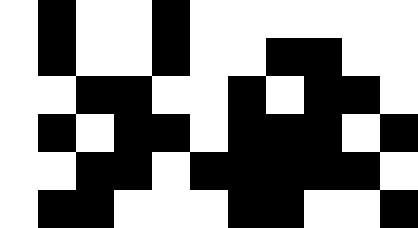[["white", "black", "white", "white", "black", "white", "white", "white", "white", "white", "white"], ["white", "black", "white", "white", "black", "white", "white", "black", "black", "white", "white"], ["white", "white", "black", "black", "white", "white", "black", "white", "black", "black", "white"], ["white", "black", "white", "black", "black", "white", "black", "black", "black", "white", "black"], ["white", "white", "black", "black", "white", "black", "black", "black", "black", "black", "white"], ["white", "black", "black", "white", "white", "white", "black", "black", "white", "white", "black"]]